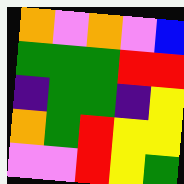[["orange", "violet", "orange", "violet", "blue"], ["green", "green", "green", "red", "red"], ["indigo", "green", "green", "indigo", "yellow"], ["orange", "green", "red", "yellow", "yellow"], ["violet", "violet", "red", "yellow", "green"]]